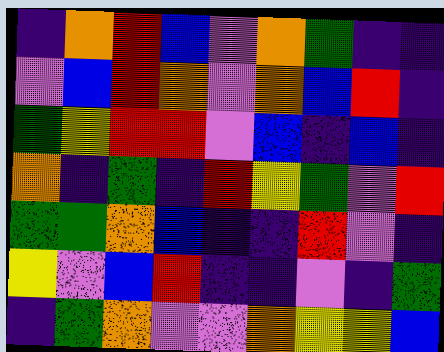[["indigo", "orange", "red", "blue", "violet", "orange", "green", "indigo", "indigo"], ["violet", "blue", "red", "orange", "violet", "orange", "blue", "red", "indigo"], ["green", "yellow", "red", "red", "violet", "blue", "indigo", "blue", "indigo"], ["orange", "indigo", "green", "indigo", "red", "yellow", "green", "violet", "red"], ["green", "green", "orange", "blue", "indigo", "indigo", "red", "violet", "indigo"], ["yellow", "violet", "blue", "red", "indigo", "indigo", "violet", "indigo", "green"], ["indigo", "green", "orange", "violet", "violet", "orange", "yellow", "yellow", "blue"]]